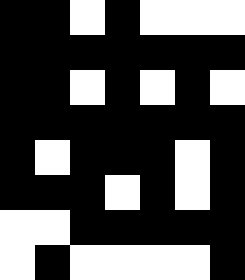[["black", "black", "white", "black", "white", "white", "white"], ["black", "black", "black", "black", "black", "black", "black"], ["black", "black", "white", "black", "white", "black", "white"], ["black", "black", "black", "black", "black", "black", "black"], ["black", "white", "black", "black", "black", "white", "black"], ["black", "black", "black", "white", "black", "white", "black"], ["white", "white", "black", "black", "black", "black", "black"], ["white", "black", "white", "white", "white", "white", "black"]]